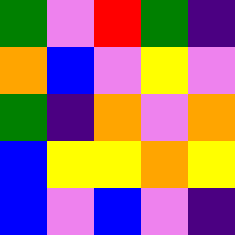[["green", "violet", "red", "green", "indigo"], ["orange", "blue", "violet", "yellow", "violet"], ["green", "indigo", "orange", "violet", "orange"], ["blue", "yellow", "yellow", "orange", "yellow"], ["blue", "violet", "blue", "violet", "indigo"]]